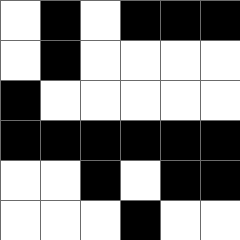[["white", "black", "white", "black", "black", "black"], ["white", "black", "white", "white", "white", "white"], ["black", "white", "white", "white", "white", "white"], ["black", "black", "black", "black", "black", "black"], ["white", "white", "black", "white", "black", "black"], ["white", "white", "white", "black", "white", "white"]]